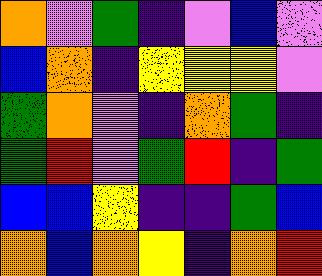[["orange", "violet", "green", "indigo", "violet", "blue", "violet"], ["blue", "orange", "indigo", "yellow", "yellow", "yellow", "violet"], ["green", "orange", "violet", "indigo", "orange", "green", "indigo"], ["green", "red", "violet", "green", "red", "indigo", "green"], ["blue", "blue", "yellow", "indigo", "indigo", "green", "blue"], ["orange", "blue", "orange", "yellow", "indigo", "orange", "red"]]